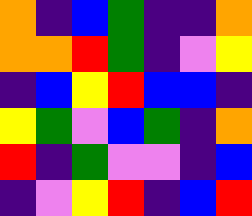[["orange", "indigo", "blue", "green", "indigo", "indigo", "orange"], ["orange", "orange", "red", "green", "indigo", "violet", "yellow"], ["indigo", "blue", "yellow", "red", "blue", "blue", "indigo"], ["yellow", "green", "violet", "blue", "green", "indigo", "orange"], ["red", "indigo", "green", "violet", "violet", "indigo", "blue"], ["indigo", "violet", "yellow", "red", "indigo", "blue", "red"]]